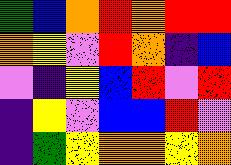[["green", "blue", "orange", "red", "orange", "red", "red"], ["orange", "yellow", "violet", "red", "orange", "indigo", "blue"], ["violet", "indigo", "yellow", "blue", "red", "violet", "red"], ["indigo", "yellow", "violet", "blue", "blue", "red", "violet"], ["indigo", "green", "yellow", "orange", "orange", "yellow", "orange"]]